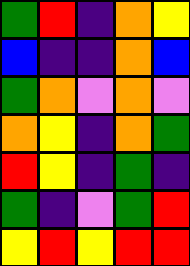[["green", "red", "indigo", "orange", "yellow"], ["blue", "indigo", "indigo", "orange", "blue"], ["green", "orange", "violet", "orange", "violet"], ["orange", "yellow", "indigo", "orange", "green"], ["red", "yellow", "indigo", "green", "indigo"], ["green", "indigo", "violet", "green", "red"], ["yellow", "red", "yellow", "red", "red"]]